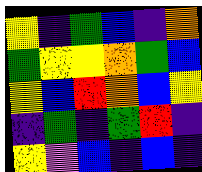[["yellow", "indigo", "green", "blue", "indigo", "orange"], ["green", "yellow", "yellow", "orange", "green", "blue"], ["yellow", "blue", "red", "orange", "blue", "yellow"], ["indigo", "green", "indigo", "green", "red", "indigo"], ["yellow", "violet", "blue", "indigo", "blue", "indigo"]]